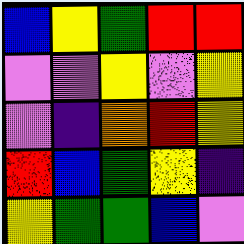[["blue", "yellow", "green", "red", "red"], ["violet", "violet", "yellow", "violet", "yellow"], ["violet", "indigo", "orange", "red", "yellow"], ["red", "blue", "green", "yellow", "indigo"], ["yellow", "green", "green", "blue", "violet"]]